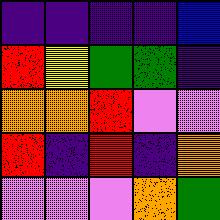[["indigo", "indigo", "indigo", "indigo", "blue"], ["red", "yellow", "green", "green", "indigo"], ["orange", "orange", "red", "violet", "violet"], ["red", "indigo", "red", "indigo", "orange"], ["violet", "violet", "violet", "orange", "green"]]